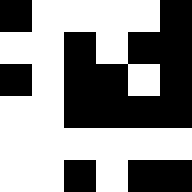[["black", "white", "white", "white", "white", "black"], ["white", "white", "black", "white", "black", "black"], ["black", "white", "black", "black", "white", "black"], ["white", "white", "black", "black", "black", "black"], ["white", "white", "white", "white", "white", "white"], ["white", "white", "black", "white", "black", "black"]]